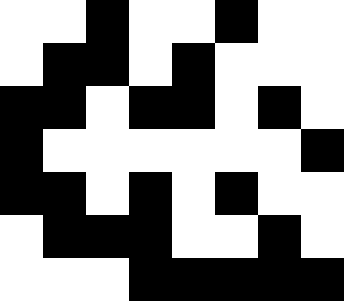[["white", "white", "black", "white", "white", "black", "white", "white"], ["white", "black", "black", "white", "black", "white", "white", "white"], ["black", "black", "white", "black", "black", "white", "black", "white"], ["black", "white", "white", "white", "white", "white", "white", "black"], ["black", "black", "white", "black", "white", "black", "white", "white"], ["white", "black", "black", "black", "white", "white", "black", "white"], ["white", "white", "white", "black", "black", "black", "black", "black"]]